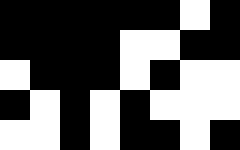[["black", "black", "black", "black", "black", "black", "white", "black"], ["black", "black", "black", "black", "white", "white", "black", "black"], ["white", "black", "black", "black", "white", "black", "white", "white"], ["black", "white", "black", "white", "black", "white", "white", "white"], ["white", "white", "black", "white", "black", "black", "white", "black"]]